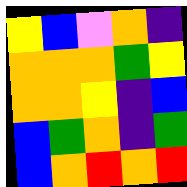[["yellow", "blue", "violet", "orange", "indigo"], ["orange", "orange", "orange", "green", "yellow"], ["orange", "orange", "yellow", "indigo", "blue"], ["blue", "green", "orange", "indigo", "green"], ["blue", "orange", "red", "orange", "red"]]